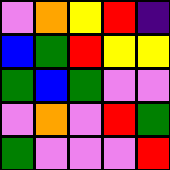[["violet", "orange", "yellow", "red", "indigo"], ["blue", "green", "red", "yellow", "yellow"], ["green", "blue", "green", "violet", "violet"], ["violet", "orange", "violet", "red", "green"], ["green", "violet", "violet", "violet", "red"]]